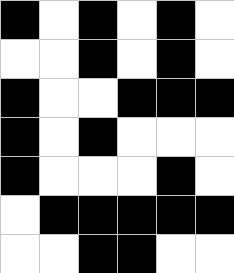[["black", "white", "black", "white", "black", "white"], ["white", "white", "black", "white", "black", "white"], ["black", "white", "white", "black", "black", "black"], ["black", "white", "black", "white", "white", "white"], ["black", "white", "white", "white", "black", "white"], ["white", "black", "black", "black", "black", "black"], ["white", "white", "black", "black", "white", "white"]]